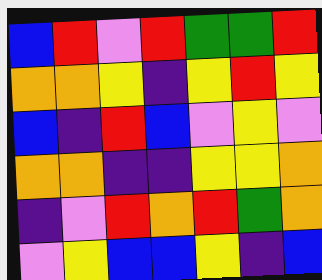[["blue", "red", "violet", "red", "green", "green", "red"], ["orange", "orange", "yellow", "indigo", "yellow", "red", "yellow"], ["blue", "indigo", "red", "blue", "violet", "yellow", "violet"], ["orange", "orange", "indigo", "indigo", "yellow", "yellow", "orange"], ["indigo", "violet", "red", "orange", "red", "green", "orange"], ["violet", "yellow", "blue", "blue", "yellow", "indigo", "blue"]]